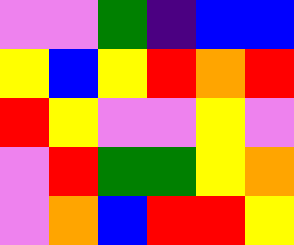[["violet", "violet", "green", "indigo", "blue", "blue"], ["yellow", "blue", "yellow", "red", "orange", "red"], ["red", "yellow", "violet", "violet", "yellow", "violet"], ["violet", "red", "green", "green", "yellow", "orange"], ["violet", "orange", "blue", "red", "red", "yellow"]]